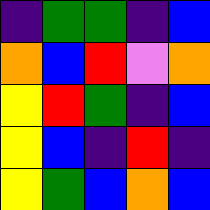[["indigo", "green", "green", "indigo", "blue"], ["orange", "blue", "red", "violet", "orange"], ["yellow", "red", "green", "indigo", "blue"], ["yellow", "blue", "indigo", "red", "indigo"], ["yellow", "green", "blue", "orange", "blue"]]